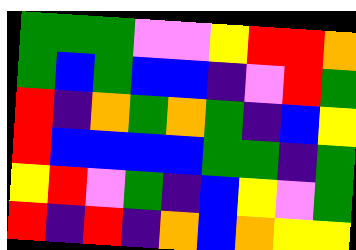[["green", "green", "green", "violet", "violet", "yellow", "red", "red", "orange"], ["green", "blue", "green", "blue", "blue", "indigo", "violet", "red", "green"], ["red", "indigo", "orange", "green", "orange", "green", "indigo", "blue", "yellow"], ["red", "blue", "blue", "blue", "blue", "green", "green", "indigo", "green"], ["yellow", "red", "violet", "green", "indigo", "blue", "yellow", "violet", "green"], ["red", "indigo", "red", "indigo", "orange", "blue", "orange", "yellow", "yellow"]]